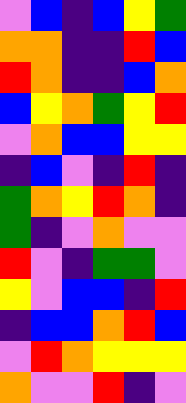[["violet", "blue", "indigo", "blue", "yellow", "green"], ["orange", "orange", "indigo", "indigo", "red", "blue"], ["red", "orange", "indigo", "indigo", "blue", "orange"], ["blue", "yellow", "orange", "green", "yellow", "red"], ["violet", "orange", "blue", "blue", "yellow", "yellow"], ["indigo", "blue", "violet", "indigo", "red", "indigo"], ["green", "orange", "yellow", "red", "orange", "indigo"], ["green", "indigo", "violet", "orange", "violet", "violet"], ["red", "violet", "indigo", "green", "green", "violet"], ["yellow", "violet", "blue", "blue", "indigo", "red"], ["indigo", "blue", "blue", "orange", "red", "blue"], ["violet", "red", "orange", "yellow", "yellow", "yellow"], ["orange", "violet", "violet", "red", "indigo", "violet"]]